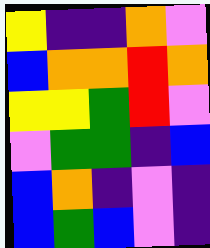[["yellow", "indigo", "indigo", "orange", "violet"], ["blue", "orange", "orange", "red", "orange"], ["yellow", "yellow", "green", "red", "violet"], ["violet", "green", "green", "indigo", "blue"], ["blue", "orange", "indigo", "violet", "indigo"], ["blue", "green", "blue", "violet", "indigo"]]